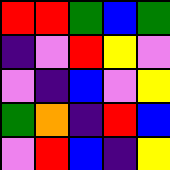[["red", "red", "green", "blue", "green"], ["indigo", "violet", "red", "yellow", "violet"], ["violet", "indigo", "blue", "violet", "yellow"], ["green", "orange", "indigo", "red", "blue"], ["violet", "red", "blue", "indigo", "yellow"]]